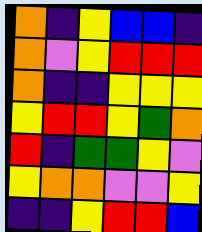[["orange", "indigo", "yellow", "blue", "blue", "indigo"], ["orange", "violet", "yellow", "red", "red", "red"], ["orange", "indigo", "indigo", "yellow", "yellow", "yellow"], ["yellow", "red", "red", "yellow", "green", "orange"], ["red", "indigo", "green", "green", "yellow", "violet"], ["yellow", "orange", "orange", "violet", "violet", "yellow"], ["indigo", "indigo", "yellow", "red", "red", "blue"]]